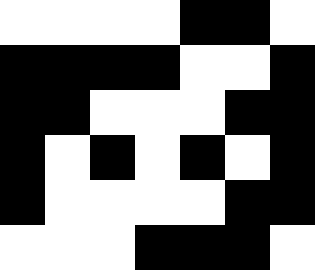[["white", "white", "white", "white", "black", "black", "white"], ["black", "black", "black", "black", "white", "white", "black"], ["black", "black", "white", "white", "white", "black", "black"], ["black", "white", "black", "white", "black", "white", "black"], ["black", "white", "white", "white", "white", "black", "black"], ["white", "white", "white", "black", "black", "black", "white"]]